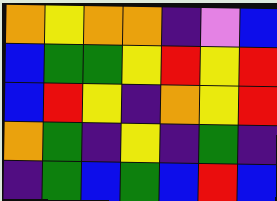[["orange", "yellow", "orange", "orange", "indigo", "violet", "blue"], ["blue", "green", "green", "yellow", "red", "yellow", "red"], ["blue", "red", "yellow", "indigo", "orange", "yellow", "red"], ["orange", "green", "indigo", "yellow", "indigo", "green", "indigo"], ["indigo", "green", "blue", "green", "blue", "red", "blue"]]